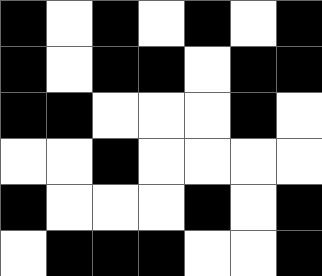[["black", "white", "black", "white", "black", "white", "black"], ["black", "white", "black", "black", "white", "black", "black"], ["black", "black", "white", "white", "white", "black", "white"], ["white", "white", "black", "white", "white", "white", "white"], ["black", "white", "white", "white", "black", "white", "black"], ["white", "black", "black", "black", "white", "white", "black"]]